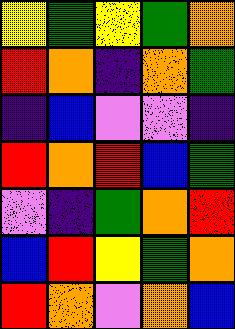[["yellow", "green", "yellow", "green", "orange"], ["red", "orange", "indigo", "orange", "green"], ["indigo", "blue", "violet", "violet", "indigo"], ["red", "orange", "red", "blue", "green"], ["violet", "indigo", "green", "orange", "red"], ["blue", "red", "yellow", "green", "orange"], ["red", "orange", "violet", "orange", "blue"]]